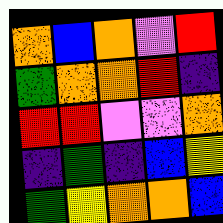[["orange", "blue", "orange", "violet", "red"], ["green", "orange", "orange", "red", "indigo"], ["red", "red", "violet", "violet", "orange"], ["indigo", "green", "indigo", "blue", "yellow"], ["green", "yellow", "orange", "orange", "blue"]]